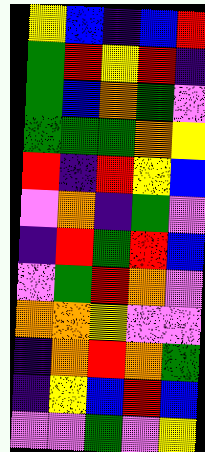[["yellow", "blue", "indigo", "blue", "red"], ["green", "red", "yellow", "red", "indigo"], ["green", "blue", "orange", "green", "violet"], ["green", "green", "green", "orange", "yellow"], ["red", "indigo", "red", "yellow", "blue"], ["violet", "orange", "indigo", "green", "violet"], ["indigo", "red", "green", "red", "blue"], ["violet", "green", "red", "orange", "violet"], ["orange", "orange", "yellow", "violet", "violet"], ["indigo", "orange", "red", "orange", "green"], ["indigo", "yellow", "blue", "red", "blue"], ["violet", "violet", "green", "violet", "yellow"]]